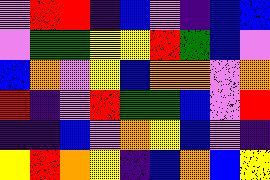[["violet", "red", "red", "indigo", "blue", "violet", "indigo", "blue", "blue"], ["violet", "green", "green", "yellow", "yellow", "red", "green", "blue", "violet"], ["blue", "orange", "violet", "yellow", "blue", "orange", "orange", "violet", "orange"], ["red", "indigo", "violet", "red", "green", "green", "blue", "violet", "red"], ["indigo", "indigo", "blue", "violet", "orange", "yellow", "blue", "violet", "indigo"], ["yellow", "red", "orange", "yellow", "indigo", "blue", "orange", "blue", "yellow"]]